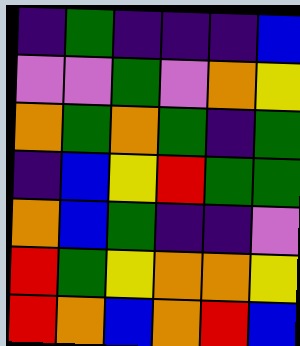[["indigo", "green", "indigo", "indigo", "indigo", "blue"], ["violet", "violet", "green", "violet", "orange", "yellow"], ["orange", "green", "orange", "green", "indigo", "green"], ["indigo", "blue", "yellow", "red", "green", "green"], ["orange", "blue", "green", "indigo", "indigo", "violet"], ["red", "green", "yellow", "orange", "orange", "yellow"], ["red", "orange", "blue", "orange", "red", "blue"]]